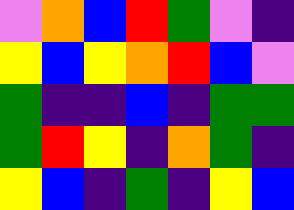[["violet", "orange", "blue", "red", "green", "violet", "indigo"], ["yellow", "blue", "yellow", "orange", "red", "blue", "violet"], ["green", "indigo", "indigo", "blue", "indigo", "green", "green"], ["green", "red", "yellow", "indigo", "orange", "green", "indigo"], ["yellow", "blue", "indigo", "green", "indigo", "yellow", "blue"]]